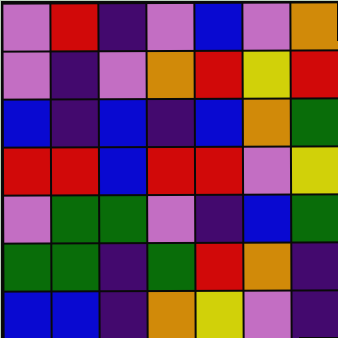[["violet", "red", "indigo", "violet", "blue", "violet", "orange"], ["violet", "indigo", "violet", "orange", "red", "yellow", "red"], ["blue", "indigo", "blue", "indigo", "blue", "orange", "green"], ["red", "red", "blue", "red", "red", "violet", "yellow"], ["violet", "green", "green", "violet", "indigo", "blue", "green"], ["green", "green", "indigo", "green", "red", "orange", "indigo"], ["blue", "blue", "indigo", "orange", "yellow", "violet", "indigo"]]